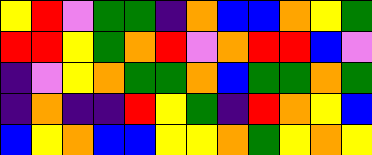[["yellow", "red", "violet", "green", "green", "indigo", "orange", "blue", "blue", "orange", "yellow", "green"], ["red", "red", "yellow", "green", "orange", "red", "violet", "orange", "red", "red", "blue", "violet"], ["indigo", "violet", "yellow", "orange", "green", "green", "orange", "blue", "green", "green", "orange", "green"], ["indigo", "orange", "indigo", "indigo", "red", "yellow", "green", "indigo", "red", "orange", "yellow", "blue"], ["blue", "yellow", "orange", "blue", "blue", "yellow", "yellow", "orange", "green", "yellow", "orange", "yellow"]]